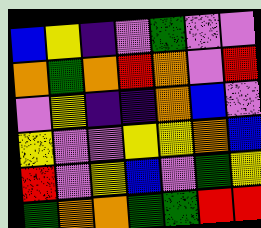[["blue", "yellow", "indigo", "violet", "green", "violet", "violet"], ["orange", "green", "orange", "red", "orange", "violet", "red"], ["violet", "yellow", "indigo", "indigo", "orange", "blue", "violet"], ["yellow", "violet", "violet", "yellow", "yellow", "orange", "blue"], ["red", "violet", "yellow", "blue", "violet", "green", "yellow"], ["green", "orange", "orange", "green", "green", "red", "red"]]